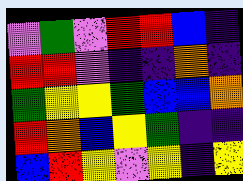[["violet", "green", "violet", "red", "red", "blue", "indigo"], ["red", "red", "violet", "indigo", "indigo", "orange", "indigo"], ["green", "yellow", "yellow", "green", "blue", "blue", "orange"], ["red", "orange", "blue", "yellow", "green", "indigo", "indigo"], ["blue", "red", "yellow", "violet", "yellow", "indigo", "yellow"]]